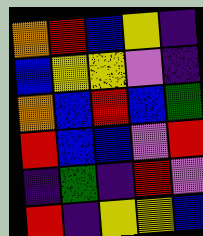[["orange", "red", "blue", "yellow", "indigo"], ["blue", "yellow", "yellow", "violet", "indigo"], ["orange", "blue", "red", "blue", "green"], ["red", "blue", "blue", "violet", "red"], ["indigo", "green", "indigo", "red", "violet"], ["red", "indigo", "yellow", "yellow", "blue"]]